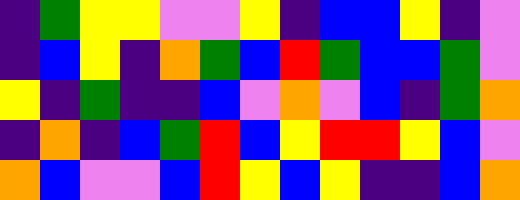[["indigo", "green", "yellow", "yellow", "violet", "violet", "yellow", "indigo", "blue", "blue", "yellow", "indigo", "violet"], ["indigo", "blue", "yellow", "indigo", "orange", "green", "blue", "red", "green", "blue", "blue", "green", "violet"], ["yellow", "indigo", "green", "indigo", "indigo", "blue", "violet", "orange", "violet", "blue", "indigo", "green", "orange"], ["indigo", "orange", "indigo", "blue", "green", "red", "blue", "yellow", "red", "red", "yellow", "blue", "violet"], ["orange", "blue", "violet", "violet", "blue", "red", "yellow", "blue", "yellow", "indigo", "indigo", "blue", "orange"]]